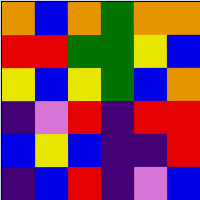[["orange", "blue", "orange", "green", "orange", "orange"], ["red", "red", "green", "green", "yellow", "blue"], ["yellow", "blue", "yellow", "green", "blue", "orange"], ["indigo", "violet", "red", "indigo", "red", "red"], ["blue", "yellow", "blue", "indigo", "indigo", "red"], ["indigo", "blue", "red", "indigo", "violet", "blue"]]